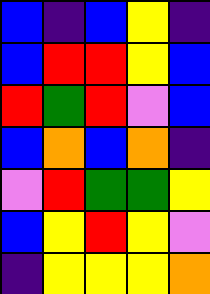[["blue", "indigo", "blue", "yellow", "indigo"], ["blue", "red", "red", "yellow", "blue"], ["red", "green", "red", "violet", "blue"], ["blue", "orange", "blue", "orange", "indigo"], ["violet", "red", "green", "green", "yellow"], ["blue", "yellow", "red", "yellow", "violet"], ["indigo", "yellow", "yellow", "yellow", "orange"]]